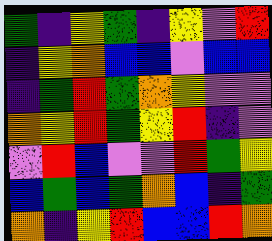[["green", "indigo", "yellow", "green", "indigo", "yellow", "violet", "red"], ["indigo", "yellow", "orange", "blue", "blue", "violet", "blue", "blue"], ["indigo", "green", "red", "green", "orange", "yellow", "violet", "violet"], ["orange", "yellow", "red", "green", "yellow", "red", "indigo", "violet"], ["violet", "red", "blue", "violet", "violet", "red", "green", "yellow"], ["blue", "green", "blue", "green", "orange", "blue", "indigo", "green"], ["orange", "indigo", "yellow", "red", "blue", "blue", "red", "orange"]]